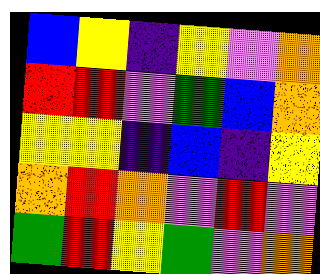[["blue", "yellow", "indigo", "yellow", "violet", "orange"], ["red", "red", "violet", "green", "blue", "orange"], ["yellow", "yellow", "indigo", "blue", "indigo", "yellow"], ["orange", "red", "orange", "violet", "red", "violet"], ["green", "red", "yellow", "green", "violet", "orange"]]